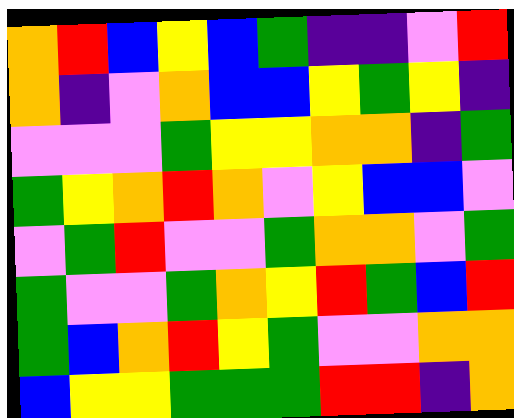[["orange", "red", "blue", "yellow", "blue", "green", "indigo", "indigo", "violet", "red"], ["orange", "indigo", "violet", "orange", "blue", "blue", "yellow", "green", "yellow", "indigo"], ["violet", "violet", "violet", "green", "yellow", "yellow", "orange", "orange", "indigo", "green"], ["green", "yellow", "orange", "red", "orange", "violet", "yellow", "blue", "blue", "violet"], ["violet", "green", "red", "violet", "violet", "green", "orange", "orange", "violet", "green"], ["green", "violet", "violet", "green", "orange", "yellow", "red", "green", "blue", "red"], ["green", "blue", "orange", "red", "yellow", "green", "violet", "violet", "orange", "orange"], ["blue", "yellow", "yellow", "green", "green", "green", "red", "red", "indigo", "orange"]]